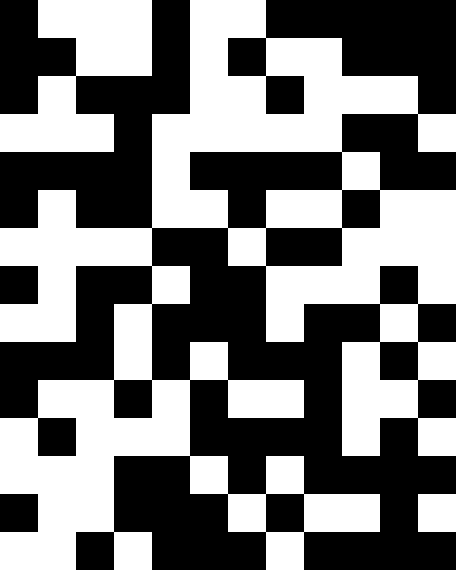[["black", "white", "white", "white", "black", "white", "white", "black", "black", "black", "black", "black"], ["black", "black", "white", "white", "black", "white", "black", "white", "white", "black", "black", "black"], ["black", "white", "black", "black", "black", "white", "white", "black", "white", "white", "white", "black"], ["white", "white", "white", "black", "white", "white", "white", "white", "white", "black", "black", "white"], ["black", "black", "black", "black", "white", "black", "black", "black", "black", "white", "black", "black"], ["black", "white", "black", "black", "white", "white", "black", "white", "white", "black", "white", "white"], ["white", "white", "white", "white", "black", "black", "white", "black", "black", "white", "white", "white"], ["black", "white", "black", "black", "white", "black", "black", "white", "white", "white", "black", "white"], ["white", "white", "black", "white", "black", "black", "black", "white", "black", "black", "white", "black"], ["black", "black", "black", "white", "black", "white", "black", "black", "black", "white", "black", "white"], ["black", "white", "white", "black", "white", "black", "white", "white", "black", "white", "white", "black"], ["white", "black", "white", "white", "white", "black", "black", "black", "black", "white", "black", "white"], ["white", "white", "white", "black", "black", "white", "black", "white", "black", "black", "black", "black"], ["black", "white", "white", "black", "black", "black", "white", "black", "white", "white", "black", "white"], ["white", "white", "black", "white", "black", "black", "black", "white", "black", "black", "black", "black"]]